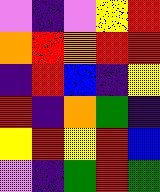[["violet", "indigo", "violet", "yellow", "red"], ["orange", "red", "orange", "red", "red"], ["indigo", "red", "blue", "indigo", "yellow"], ["red", "indigo", "orange", "green", "indigo"], ["yellow", "red", "yellow", "red", "blue"], ["violet", "indigo", "green", "red", "green"]]